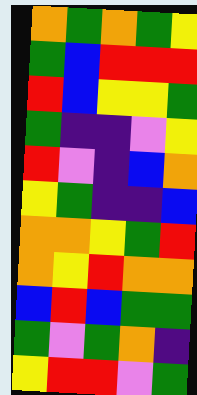[["orange", "green", "orange", "green", "yellow"], ["green", "blue", "red", "red", "red"], ["red", "blue", "yellow", "yellow", "green"], ["green", "indigo", "indigo", "violet", "yellow"], ["red", "violet", "indigo", "blue", "orange"], ["yellow", "green", "indigo", "indigo", "blue"], ["orange", "orange", "yellow", "green", "red"], ["orange", "yellow", "red", "orange", "orange"], ["blue", "red", "blue", "green", "green"], ["green", "violet", "green", "orange", "indigo"], ["yellow", "red", "red", "violet", "green"]]